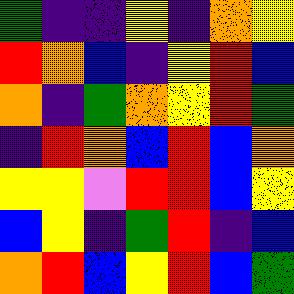[["green", "indigo", "indigo", "yellow", "indigo", "orange", "yellow"], ["red", "orange", "blue", "indigo", "yellow", "red", "blue"], ["orange", "indigo", "green", "orange", "yellow", "red", "green"], ["indigo", "red", "orange", "blue", "red", "blue", "orange"], ["yellow", "yellow", "violet", "red", "red", "blue", "yellow"], ["blue", "yellow", "indigo", "green", "red", "indigo", "blue"], ["orange", "red", "blue", "yellow", "red", "blue", "green"]]